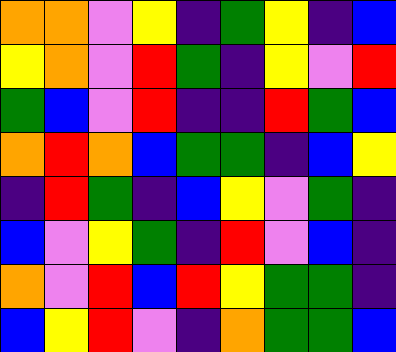[["orange", "orange", "violet", "yellow", "indigo", "green", "yellow", "indigo", "blue"], ["yellow", "orange", "violet", "red", "green", "indigo", "yellow", "violet", "red"], ["green", "blue", "violet", "red", "indigo", "indigo", "red", "green", "blue"], ["orange", "red", "orange", "blue", "green", "green", "indigo", "blue", "yellow"], ["indigo", "red", "green", "indigo", "blue", "yellow", "violet", "green", "indigo"], ["blue", "violet", "yellow", "green", "indigo", "red", "violet", "blue", "indigo"], ["orange", "violet", "red", "blue", "red", "yellow", "green", "green", "indigo"], ["blue", "yellow", "red", "violet", "indigo", "orange", "green", "green", "blue"]]